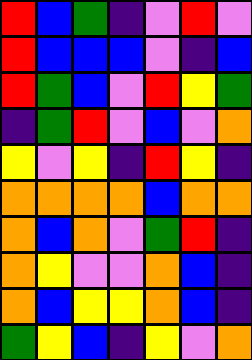[["red", "blue", "green", "indigo", "violet", "red", "violet"], ["red", "blue", "blue", "blue", "violet", "indigo", "blue"], ["red", "green", "blue", "violet", "red", "yellow", "green"], ["indigo", "green", "red", "violet", "blue", "violet", "orange"], ["yellow", "violet", "yellow", "indigo", "red", "yellow", "indigo"], ["orange", "orange", "orange", "orange", "blue", "orange", "orange"], ["orange", "blue", "orange", "violet", "green", "red", "indigo"], ["orange", "yellow", "violet", "violet", "orange", "blue", "indigo"], ["orange", "blue", "yellow", "yellow", "orange", "blue", "indigo"], ["green", "yellow", "blue", "indigo", "yellow", "violet", "orange"]]